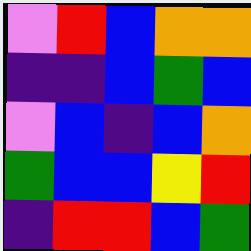[["violet", "red", "blue", "orange", "orange"], ["indigo", "indigo", "blue", "green", "blue"], ["violet", "blue", "indigo", "blue", "orange"], ["green", "blue", "blue", "yellow", "red"], ["indigo", "red", "red", "blue", "green"]]